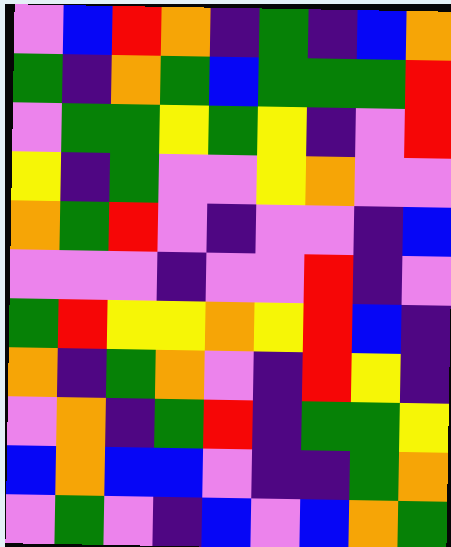[["violet", "blue", "red", "orange", "indigo", "green", "indigo", "blue", "orange"], ["green", "indigo", "orange", "green", "blue", "green", "green", "green", "red"], ["violet", "green", "green", "yellow", "green", "yellow", "indigo", "violet", "red"], ["yellow", "indigo", "green", "violet", "violet", "yellow", "orange", "violet", "violet"], ["orange", "green", "red", "violet", "indigo", "violet", "violet", "indigo", "blue"], ["violet", "violet", "violet", "indigo", "violet", "violet", "red", "indigo", "violet"], ["green", "red", "yellow", "yellow", "orange", "yellow", "red", "blue", "indigo"], ["orange", "indigo", "green", "orange", "violet", "indigo", "red", "yellow", "indigo"], ["violet", "orange", "indigo", "green", "red", "indigo", "green", "green", "yellow"], ["blue", "orange", "blue", "blue", "violet", "indigo", "indigo", "green", "orange"], ["violet", "green", "violet", "indigo", "blue", "violet", "blue", "orange", "green"]]